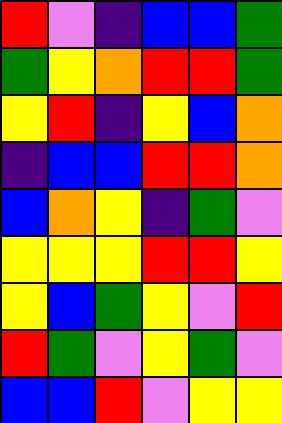[["red", "violet", "indigo", "blue", "blue", "green"], ["green", "yellow", "orange", "red", "red", "green"], ["yellow", "red", "indigo", "yellow", "blue", "orange"], ["indigo", "blue", "blue", "red", "red", "orange"], ["blue", "orange", "yellow", "indigo", "green", "violet"], ["yellow", "yellow", "yellow", "red", "red", "yellow"], ["yellow", "blue", "green", "yellow", "violet", "red"], ["red", "green", "violet", "yellow", "green", "violet"], ["blue", "blue", "red", "violet", "yellow", "yellow"]]